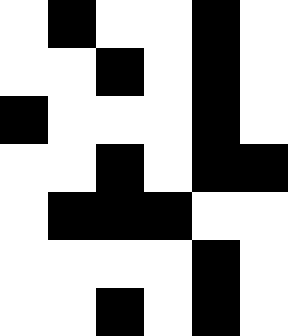[["white", "black", "white", "white", "black", "white"], ["white", "white", "black", "white", "black", "white"], ["black", "white", "white", "white", "black", "white"], ["white", "white", "black", "white", "black", "black"], ["white", "black", "black", "black", "white", "white"], ["white", "white", "white", "white", "black", "white"], ["white", "white", "black", "white", "black", "white"]]